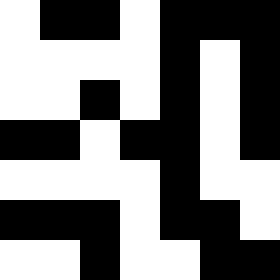[["white", "black", "black", "white", "black", "black", "black"], ["white", "white", "white", "white", "black", "white", "black"], ["white", "white", "black", "white", "black", "white", "black"], ["black", "black", "white", "black", "black", "white", "black"], ["white", "white", "white", "white", "black", "white", "white"], ["black", "black", "black", "white", "black", "black", "white"], ["white", "white", "black", "white", "white", "black", "black"]]